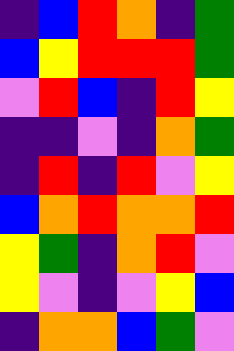[["indigo", "blue", "red", "orange", "indigo", "green"], ["blue", "yellow", "red", "red", "red", "green"], ["violet", "red", "blue", "indigo", "red", "yellow"], ["indigo", "indigo", "violet", "indigo", "orange", "green"], ["indigo", "red", "indigo", "red", "violet", "yellow"], ["blue", "orange", "red", "orange", "orange", "red"], ["yellow", "green", "indigo", "orange", "red", "violet"], ["yellow", "violet", "indigo", "violet", "yellow", "blue"], ["indigo", "orange", "orange", "blue", "green", "violet"]]